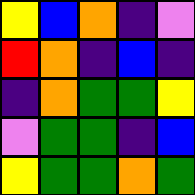[["yellow", "blue", "orange", "indigo", "violet"], ["red", "orange", "indigo", "blue", "indigo"], ["indigo", "orange", "green", "green", "yellow"], ["violet", "green", "green", "indigo", "blue"], ["yellow", "green", "green", "orange", "green"]]